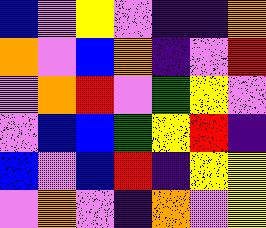[["blue", "violet", "yellow", "violet", "indigo", "indigo", "orange"], ["orange", "violet", "blue", "orange", "indigo", "violet", "red"], ["violet", "orange", "red", "violet", "green", "yellow", "violet"], ["violet", "blue", "blue", "green", "yellow", "red", "indigo"], ["blue", "violet", "blue", "red", "indigo", "yellow", "yellow"], ["violet", "orange", "violet", "indigo", "orange", "violet", "yellow"]]